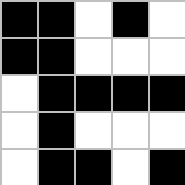[["black", "black", "white", "black", "white"], ["black", "black", "white", "white", "white"], ["white", "black", "black", "black", "black"], ["white", "black", "white", "white", "white"], ["white", "black", "black", "white", "black"]]